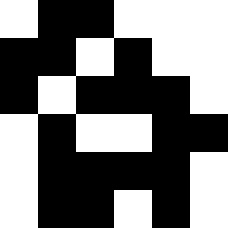[["white", "black", "black", "white", "white", "white"], ["black", "black", "white", "black", "white", "white"], ["black", "white", "black", "black", "black", "white"], ["white", "black", "white", "white", "black", "black"], ["white", "black", "black", "black", "black", "white"], ["white", "black", "black", "white", "black", "white"]]